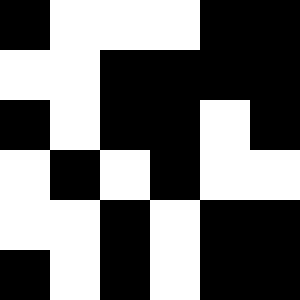[["black", "white", "white", "white", "black", "black"], ["white", "white", "black", "black", "black", "black"], ["black", "white", "black", "black", "white", "black"], ["white", "black", "white", "black", "white", "white"], ["white", "white", "black", "white", "black", "black"], ["black", "white", "black", "white", "black", "black"]]